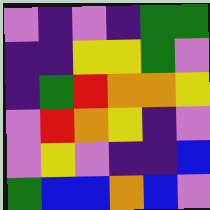[["violet", "indigo", "violet", "indigo", "green", "green"], ["indigo", "indigo", "yellow", "yellow", "green", "violet"], ["indigo", "green", "red", "orange", "orange", "yellow"], ["violet", "red", "orange", "yellow", "indigo", "violet"], ["violet", "yellow", "violet", "indigo", "indigo", "blue"], ["green", "blue", "blue", "orange", "blue", "violet"]]